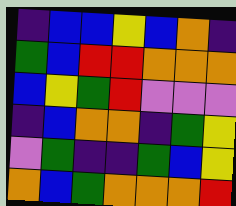[["indigo", "blue", "blue", "yellow", "blue", "orange", "indigo"], ["green", "blue", "red", "red", "orange", "orange", "orange"], ["blue", "yellow", "green", "red", "violet", "violet", "violet"], ["indigo", "blue", "orange", "orange", "indigo", "green", "yellow"], ["violet", "green", "indigo", "indigo", "green", "blue", "yellow"], ["orange", "blue", "green", "orange", "orange", "orange", "red"]]